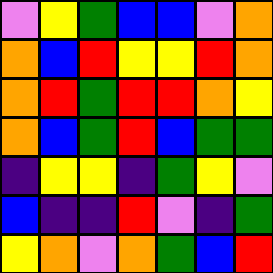[["violet", "yellow", "green", "blue", "blue", "violet", "orange"], ["orange", "blue", "red", "yellow", "yellow", "red", "orange"], ["orange", "red", "green", "red", "red", "orange", "yellow"], ["orange", "blue", "green", "red", "blue", "green", "green"], ["indigo", "yellow", "yellow", "indigo", "green", "yellow", "violet"], ["blue", "indigo", "indigo", "red", "violet", "indigo", "green"], ["yellow", "orange", "violet", "orange", "green", "blue", "red"]]